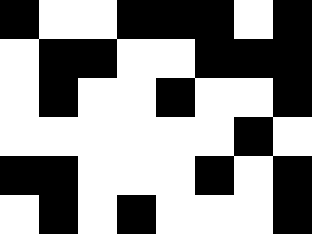[["black", "white", "white", "black", "black", "black", "white", "black"], ["white", "black", "black", "white", "white", "black", "black", "black"], ["white", "black", "white", "white", "black", "white", "white", "black"], ["white", "white", "white", "white", "white", "white", "black", "white"], ["black", "black", "white", "white", "white", "black", "white", "black"], ["white", "black", "white", "black", "white", "white", "white", "black"]]